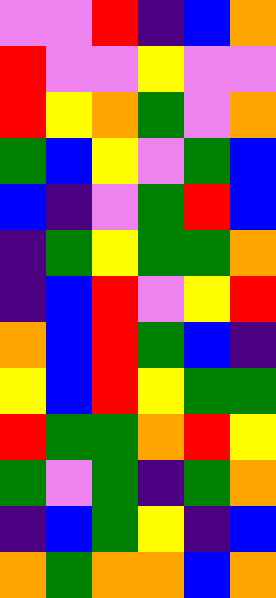[["violet", "violet", "red", "indigo", "blue", "orange"], ["red", "violet", "violet", "yellow", "violet", "violet"], ["red", "yellow", "orange", "green", "violet", "orange"], ["green", "blue", "yellow", "violet", "green", "blue"], ["blue", "indigo", "violet", "green", "red", "blue"], ["indigo", "green", "yellow", "green", "green", "orange"], ["indigo", "blue", "red", "violet", "yellow", "red"], ["orange", "blue", "red", "green", "blue", "indigo"], ["yellow", "blue", "red", "yellow", "green", "green"], ["red", "green", "green", "orange", "red", "yellow"], ["green", "violet", "green", "indigo", "green", "orange"], ["indigo", "blue", "green", "yellow", "indigo", "blue"], ["orange", "green", "orange", "orange", "blue", "orange"]]